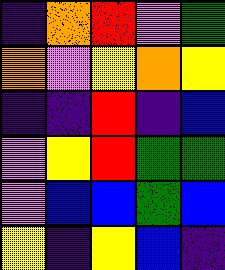[["indigo", "orange", "red", "violet", "green"], ["orange", "violet", "yellow", "orange", "yellow"], ["indigo", "indigo", "red", "indigo", "blue"], ["violet", "yellow", "red", "green", "green"], ["violet", "blue", "blue", "green", "blue"], ["yellow", "indigo", "yellow", "blue", "indigo"]]